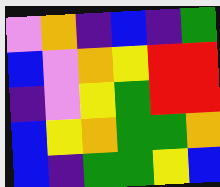[["violet", "orange", "indigo", "blue", "indigo", "green"], ["blue", "violet", "orange", "yellow", "red", "red"], ["indigo", "violet", "yellow", "green", "red", "red"], ["blue", "yellow", "orange", "green", "green", "orange"], ["blue", "indigo", "green", "green", "yellow", "blue"]]